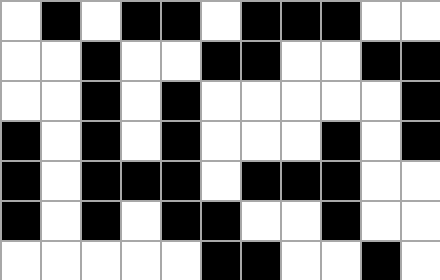[["white", "black", "white", "black", "black", "white", "black", "black", "black", "white", "white"], ["white", "white", "black", "white", "white", "black", "black", "white", "white", "black", "black"], ["white", "white", "black", "white", "black", "white", "white", "white", "white", "white", "black"], ["black", "white", "black", "white", "black", "white", "white", "white", "black", "white", "black"], ["black", "white", "black", "black", "black", "white", "black", "black", "black", "white", "white"], ["black", "white", "black", "white", "black", "black", "white", "white", "black", "white", "white"], ["white", "white", "white", "white", "white", "black", "black", "white", "white", "black", "white"]]